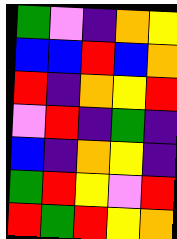[["green", "violet", "indigo", "orange", "yellow"], ["blue", "blue", "red", "blue", "orange"], ["red", "indigo", "orange", "yellow", "red"], ["violet", "red", "indigo", "green", "indigo"], ["blue", "indigo", "orange", "yellow", "indigo"], ["green", "red", "yellow", "violet", "red"], ["red", "green", "red", "yellow", "orange"]]